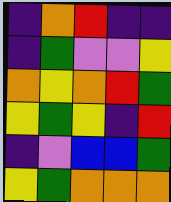[["indigo", "orange", "red", "indigo", "indigo"], ["indigo", "green", "violet", "violet", "yellow"], ["orange", "yellow", "orange", "red", "green"], ["yellow", "green", "yellow", "indigo", "red"], ["indigo", "violet", "blue", "blue", "green"], ["yellow", "green", "orange", "orange", "orange"]]